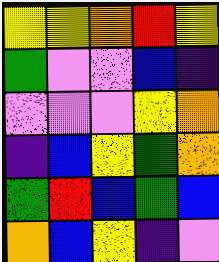[["yellow", "yellow", "orange", "red", "yellow"], ["green", "violet", "violet", "blue", "indigo"], ["violet", "violet", "violet", "yellow", "orange"], ["indigo", "blue", "yellow", "green", "orange"], ["green", "red", "blue", "green", "blue"], ["orange", "blue", "yellow", "indigo", "violet"]]